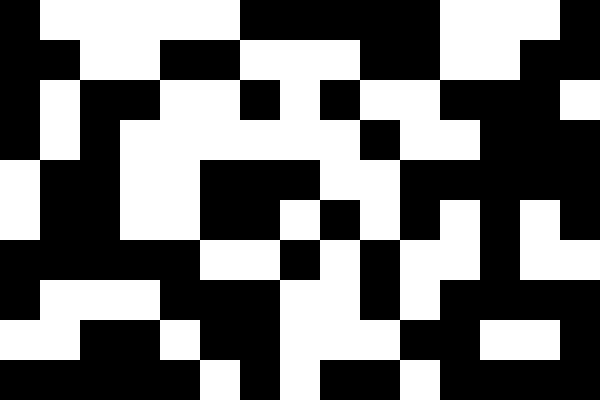[["black", "white", "white", "white", "white", "white", "black", "black", "black", "black", "black", "white", "white", "white", "black"], ["black", "black", "white", "white", "black", "black", "white", "white", "white", "black", "black", "white", "white", "black", "black"], ["black", "white", "black", "black", "white", "white", "black", "white", "black", "white", "white", "black", "black", "black", "white"], ["black", "white", "black", "white", "white", "white", "white", "white", "white", "black", "white", "white", "black", "black", "black"], ["white", "black", "black", "white", "white", "black", "black", "black", "white", "white", "black", "black", "black", "black", "black"], ["white", "black", "black", "white", "white", "black", "black", "white", "black", "white", "black", "white", "black", "white", "black"], ["black", "black", "black", "black", "black", "white", "white", "black", "white", "black", "white", "white", "black", "white", "white"], ["black", "white", "white", "white", "black", "black", "black", "white", "white", "black", "white", "black", "black", "black", "black"], ["white", "white", "black", "black", "white", "black", "black", "white", "white", "white", "black", "black", "white", "white", "black"], ["black", "black", "black", "black", "black", "white", "black", "white", "black", "black", "white", "black", "black", "black", "black"]]